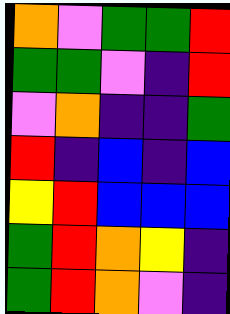[["orange", "violet", "green", "green", "red"], ["green", "green", "violet", "indigo", "red"], ["violet", "orange", "indigo", "indigo", "green"], ["red", "indigo", "blue", "indigo", "blue"], ["yellow", "red", "blue", "blue", "blue"], ["green", "red", "orange", "yellow", "indigo"], ["green", "red", "orange", "violet", "indigo"]]